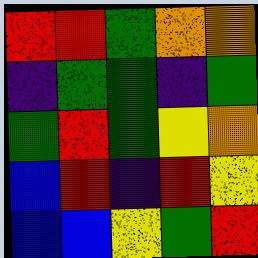[["red", "red", "green", "orange", "orange"], ["indigo", "green", "green", "indigo", "green"], ["green", "red", "green", "yellow", "orange"], ["blue", "red", "indigo", "red", "yellow"], ["blue", "blue", "yellow", "green", "red"]]